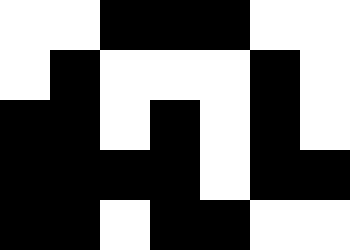[["white", "white", "black", "black", "black", "white", "white"], ["white", "black", "white", "white", "white", "black", "white"], ["black", "black", "white", "black", "white", "black", "white"], ["black", "black", "black", "black", "white", "black", "black"], ["black", "black", "white", "black", "black", "white", "white"]]